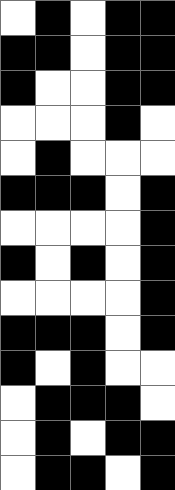[["white", "black", "white", "black", "black"], ["black", "black", "white", "black", "black"], ["black", "white", "white", "black", "black"], ["white", "white", "white", "black", "white"], ["white", "black", "white", "white", "white"], ["black", "black", "black", "white", "black"], ["white", "white", "white", "white", "black"], ["black", "white", "black", "white", "black"], ["white", "white", "white", "white", "black"], ["black", "black", "black", "white", "black"], ["black", "white", "black", "white", "white"], ["white", "black", "black", "black", "white"], ["white", "black", "white", "black", "black"], ["white", "black", "black", "white", "black"]]